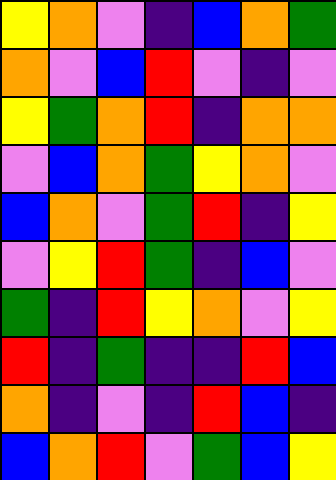[["yellow", "orange", "violet", "indigo", "blue", "orange", "green"], ["orange", "violet", "blue", "red", "violet", "indigo", "violet"], ["yellow", "green", "orange", "red", "indigo", "orange", "orange"], ["violet", "blue", "orange", "green", "yellow", "orange", "violet"], ["blue", "orange", "violet", "green", "red", "indigo", "yellow"], ["violet", "yellow", "red", "green", "indigo", "blue", "violet"], ["green", "indigo", "red", "yellow", "orange", "violet", "yellow"], ["red", "indigo", "green", "indigo", "indigo", "red", "blue"], ["orange", "indigo", "violet", "indigo", "red", "blue", "indigo"], ["blue", "orange", "red", "violet", "green", "blue", "yellow"]]